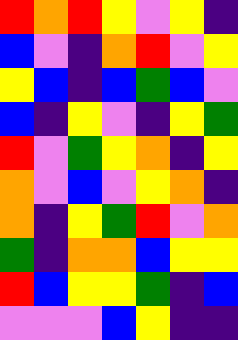[["red", "orange", "red", "yellow", "violet", "yellow", "indigo"], ["blue", "violet", "indigo", "orange", "red", "violet", "yellow"], ["yellow", "blue", "indigo", "blue", "green", "blue", "violet"], ["blue", "indigo", "yellow", "violet", "indigo", "yellow", "green"], ["red", "violet", "green", "yellow", "orange", "indigo", "yellow"], ["orange", "violet", "blue", "violet", "yellow", "orange", "indigo"], ["orange", "indigo", "yellow", "green", "red", "violet", "orange"], ["green", "indigo", "orange", "orange", "blue", "yellow", "yellow"], ["red", "blue", "yellow", "yellow", "green", "indigo", "blue"], ["violet", "violet", "violet", "blue", "yellow", "indigo", "indigo"]]